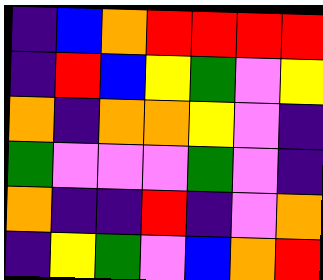[["indigo", "blue", "orange", "red", "red", "red", "red"], ["indigo", "red", "blue", "yellow", "green", "violet", "yellow"], ["orange", "indigo", "orange", "orange", "yellow", "violet", "indigo"], ["green", "violet", "violet", "violet", "green", "violet", "indigo"], ["orange", "indigo", "indigo", "red", "indigo", "violet", "orange"], ["indigo", "yellow", "green", "violet", "blue", "orange", "red"]]